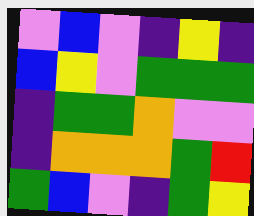[["violet", "blue", "violet", "indigo", "yellow", "indigo"], ["blue", "yellow", "violet", "green", "green", "green"], ["indigo", "green", "green", "orange", "violet", "violet"], ["indigo", "orange", "orange", "orange", "green", "red"], ["green", "blue", "violet", "indigo", "green", "yellow"]]